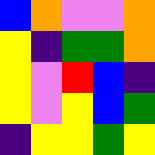[["blue", "orange", "violet", "violet", "orange"], ["yellow", "indigo", "green", "green", "orange"], ["yellow", "violet", "red", "blue", "indigo"], ["yellow", "violet", "yellow", "blue", "green"], ["indigo", "yellow", "yellow", "green", "yellow"]]